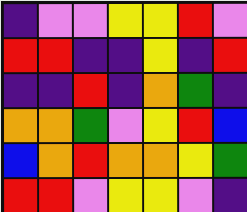[["indigo", "violet", "violet", "yellow", "yellow", "red", "violet"], ["red", "red", "indigo", "indigo", "yellow", "indigo", "red"], ["indigo", "indigo", "red", "indigo", "orange", "green", "indigo"], ["orange", "orange", "green", "violet", "yellow", "red", "blue"], ["blue", "orange", "red", "orange", "orange", "yellow", "green"], ["red", "red", "violet", "yellow", "yellow", "violet", "indigo"]]